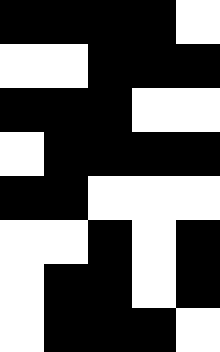[["black", "black", "black", "black", "white"], ["white", "white", "black", "black", "black"], ["black", "black", "black", "white", "white"], ["white", "black", "black", "black", "black"], ["black", "black", "white", "white", "white"], ["white", "white", "black", "white", "black"], ["white", "black", "black", "white", "black"], ["white", "black", "black", "black", "white"]]